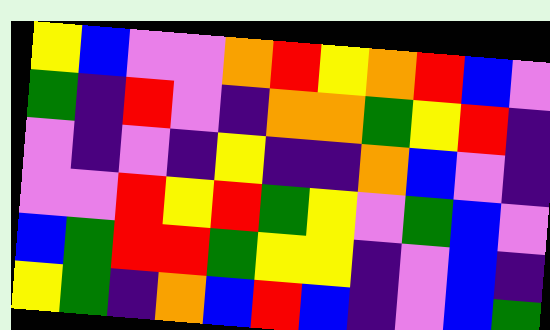[["yellow", "blue", "violet", "violet", "orange", "red", "yellow", "orange", "red", "blue", "violet"], ["green", "indigo", "red", "violet", "indigo", "orange", "orange", "green", "yellow", "red", "indigo"], ["violet", "indigo", "violet", "indigo", "yellow", "indigo", "indigo", "orange", "blue", "violet", "indigo"], ["violet", "violet", "red", "yellow", "red", "green", "yellow", "violet", "green", "blue", "violet"], ["blue", "green", "red", "red", "green", "yellow", "yellow", "indigo", "violet", "blue", "indigo"], ["yellow", "green", "indigo", "orange", "blue", "red", "blue", "indigo", "violet", "blue", "green"]]